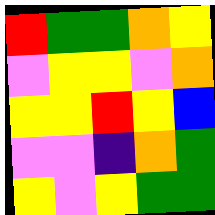[["red", "green", "green", "orange", "yellow"], ["violet", "yellow", "yellow", "violet", "orange"], ["yellow", "yellow", "red", "yellow", "blue"], ["violet", "violet", "indigo", "orange", "green"], ["yellow", "violet", "yellow", "green", "green"]]